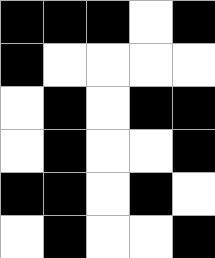[["black", "black", "black", "white", "black"], ["black", "white", "white", "white", "white"], ["white", "black", "white", "black", "black"], ["white", "black", "white", "white", "black"], ["black", "black", "white", "black", "white"], ["white", "black", "white", "white", "black"]]